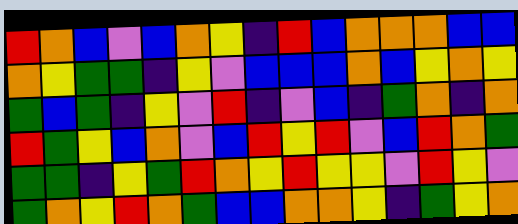[["red", "orange", "blue", "violet", "blue", "orange", "yellow", "indigo", "red", "blue", "orange", "orange", "orange", "blue", "blue"], ["orange", "yellow", "green", "green", "indigo", "yellow", "violet", "blue", "blue", "blue", "orange", "blue", "yellow", "orange", "yellow"], ["green", "blue", "green", "indigo", "yellow", "violet", "red", "indigo", "violet", "blue", "indigo", "green", "orange", "indigo", "orange"], ["red", "green", "yellow", "blue", "orange", "violet", "blue", "red", "yellow", "red", "violet", "blue", "red", "orange", "green"], ["green", "green", "indigo", "yellow", "green", "red", "orange", "yellow", "red", "yellow", "yellow", "violet", "red", "yellow", "violet"], ["green", "orange", "yellow", "red", "orange", "green", "blue", "blue", "orange", "orange", "yellow", "indigo", "green", "yellow", "orange"]]